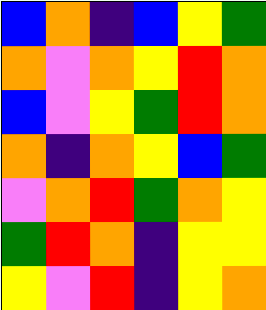[["blue", "orange", "indigo", "blue", "yellow", "green"], ["orange", "violet", "orange", "yellow", "red", "orange"], ["blue", "violet", "yellow", "green", "red", "orange"], ["orange", "indigo", "orange", "yellow", "blue", "green"], ["violet", "orange", "red", "green", "orange", "yellow"], ["green", "red", "orange", "indigo", "yellow", "yellow"], ["yellow", "violet", "red", "indigo", "yellow", "orange"]]